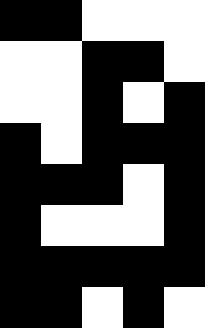[["black", "black", "white", "white", "white"], ["white", "white", "black", "black", "white"], ["white", "white", "black", "white", "black"], ["black", "white", "black", "black", "black"], ["black", "black", "black", "white", "black"], ["black", "white", "white", "white", "black"], ["black", "black", "black", "black", "black"], ["black", "black", "white", "black", "white"]]